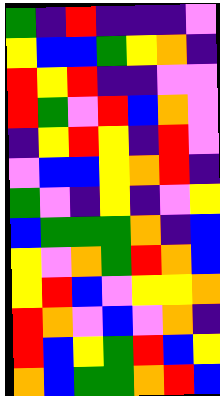[["green", "indigo", "red", "indigo", "indigo", "indigo", "violet"], ["yellow", "blue", "blue", "green", "yellow", "orange", "indigo"], ["red", "yellow", "red", "indigo", "indigo", "violet", "violet"], ["red", "green", "violet", "red", "blue", "orange", "violet"], ["indigo", "yellow", "red", "yellow", "indigo", "red", "violet"], ["violet", "blue", "blue", "yellow", "orange", "red", "indigo"], ["green", "violet", "indigo", "yellow", "indigo", "violet", "yellow"], ["blue", "green", "green", "green", "orange", "indigo", "blue"], ["yellow", "violet", "orange", "green", "red", "orange", "blue"], ["yellow", "red", "blue", "violet", "yellow", "yellow", "orange"], ["red", "orange", "violet", "blue", "violet", "orange", "indigo"], ["red", "blue", "yellow", "green", "red", "blue", "yellow"], ["orange", "blue", "green", "green", "orange", "red", "blue"]]